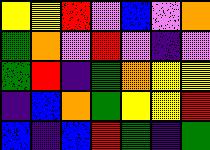[["yellow", "yellow", "red", "violet", "blue", "violet", "orange"], ["green", "orange", "violet", "red", "violet", "indigo", "violet"], ["green", "red", "indigo", "green", "orange", "yellow", "yellow"], ["indigo", "blue", "orange", "green", "yellow", "yellow", "red"], ["blue", "indigo", "blue", "red", "green", "indigo", "green"]]